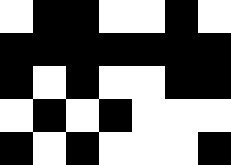[["white", "black", "black", "white", "white", "black", "white"], ["black", "black", "black", "black", "black", "black", "black"], ["black", "white", "black", "white", "white", "black", "black"], ["white", "black", "white", "black", "white", "white", "white"], ["black", "white", "black", "white", "white", "white", "black"]]